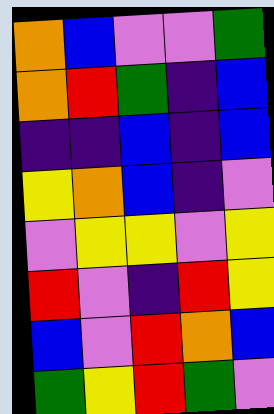[["orange", "blue", "violet", "violet", "green"], ["orange", "red", "green", "indigo", "blue"], ["indigo", "indigo", "blue", "indigo", "blue"], ["yellow", "orange", "blue", "indigo", "violet"], ["violet", "yellow", "yellow", "violet", "yellow"], ["red", "violet", "indigo", "red", "yellow"], ["blue", "violet", "red", "orange", "blue"], ["green", "yellow", "red", "green", "violet"]]